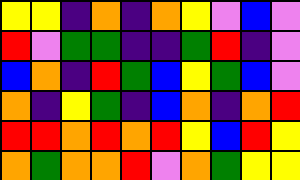[["yellow", "yellow", "indigo", "orange", "indigo", "orange", "yellow", "violet", "blue", "violet"], ["red", "violet", "green", "green", "indigo", "indigo", "green", "red", "indigo", "violet"], ["blue", "orange", "indigo", "red", "green", "blue", "yellow", "green", "blue", "violet"], ["orange", "indigo", "yellow", "green", "indigo", "blue", "orange", "indigo", "orange", "red"], ["red", "red", "orange", "red", "orange", "red", "yellow", "blue", "red", "yellow"], ["orange", "green", "orange", "orange", "red", "violet", "orange", "green", "yellow", "yellow"]]